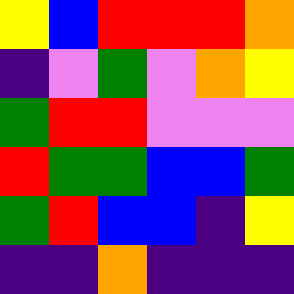[["yellow", "blue", "red", "red", "red", "orange"], ["indigo", "violet", "green", "violet", "orange", "yellow"], ["green", "red", "red", "violet", "violet", "violet"], ["red", "green", "green", "blue", "blue", "green"], ["green", "red", "blue", "blue", "indigo", "yellow"], ["indigo", "indigo", "orange", "indigo", "indigo", "indigo"]]